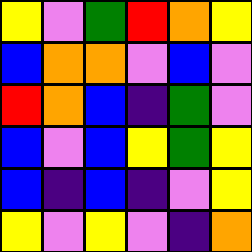[["yellow", "violet", "green", "red", "orange", "yellow"], ["blue", "orange", "orange", "violet", "blue", "violet"], ["red", "orange", "blue", "indigo", "green", "violet"], ["blue", "violet", "blue", "yellow", "green", "yellow"], ["blue", "indigo", "blue", "indigo", "violet", "yellow"], ["yellow", "violet", "yellow", "violet", "indigo", "orange"]]